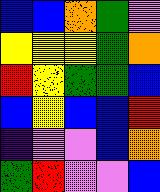[["blue", "blue", "orange", "green", "violet"], ["yellow", "yellow", "yellow", "green", "orange"], ["red", "yellow", "green", "green", "blue"], ["blue", "yellow", "blue", "blue", "red"], ["indigo", "violet", "violet", "blue", "orange"], ["green", "red", "violet", "violet", "blue"]]